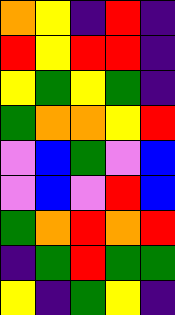[["orange", "yellow", "indigo", "red", "indigo"], ["red", "yellow", "red", "red", "indigo"], ["yellow", "green", "yellow", "green", "indigo"], ["green", "orange", "orange", "yellow", "red"], ["violet", "blue", "green", "violet", "blue"], ["violet", "blue", "violet", "red", "blue"], ["green", "orange", "red", "orange", "red"], ["indigo", "green", "red", "green", "green"], ["yellow", "indigo", "green", "yellow", "indigo"]]